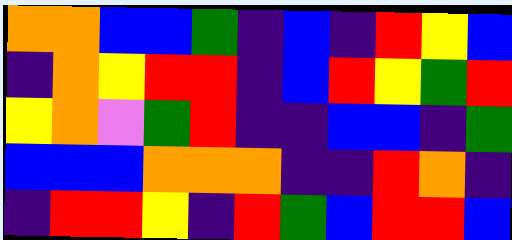[["orange", "orange", "blue", "blue", "green", "indigo", "blue", "indigo", "red", "yellow", "blue"], ["indigo", "orange", "yellow", "red", "red", "indigo", "blue", "red", "yellow", "green", "red"], ["yellow", "orange", "violet", "green", "red", "indigo", "indigo", "blue", "blue", "indigo", "green"], ["blue", "blue", "blue", "orange", "orange", "orange", "indigo", "indigo", "red", "orange", "indigo"], ["indigo", "red", "red", "yellow", "indigo", "red", "green", "blue", "red", "red", "blue"]]